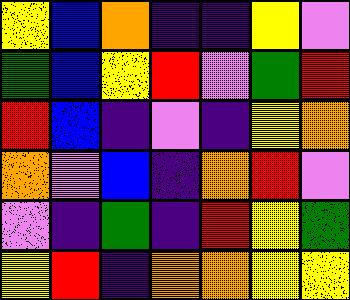[["yellow", "blue", "orange", "indigo", "indigo", "yellow", "violet"], ["green", "blue", "yellow", "red", "violet", "green", "red"], ["red", "blue", "indigo", "violet", "indigo", "yellow", "orange"], ["orange", "violet", "blue", "indigo", "orange", "red", "violet"], ["violet", "indigo", "green", "indigo", "red", "yellow", "green"], ["yellow", "red", "indigo", "orange", "orange", "yellow", "yellow"]]